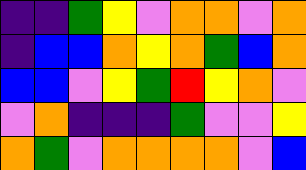[["indigo", "indigo", "green", "yellow", "violet", "orange", "orange", "violet", "orange"], ["indigo", "blue", "blue", "orange", "yellow", "orange", "green", "blue", "orange"], ["blue", "blue", "violet", "yellow", "green", "red", "yellow", "orange", "violet"], ["violet", "orange", "indigo", "indigo", "indigo", "green", "violet", "violet", "yellow"], ["orange", "green", "violet", "orange", "orange", "orange", "orange", "violet", "blue"]]